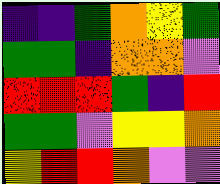[["indigo", "indigo", "green", "orange", "yellow", "green"], ["green", "green", "indigo", "orange", "orange", "violet"], ["red", "red", "red", "green", "indigo", "red"], ["green", "green", "violet", "yellow", "yellow", "orange"], ["yellow", "red", "red", "orange", "violet", "violet"]]